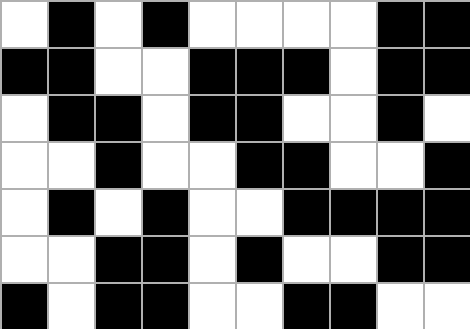[["white", "black", "white", "black", "white", "white", "white", "white", "black", "black"], ["black", "black", "white", "white", "black", "black", "black", "white", "black", "black"], ["white", "black", "black", "white", "black", "black", "white", "white", "black", "white"], ["white", "white", "black", "white", "white", "black", "black", "white", "white", "black"], ["white", "black", "white", "black", "white", "white", "black", "black", "black", "black"], ["white", "white", "black", "black", "white", "black", "white", "white", "black", "black"], ["black", "white", "black", "black", "white", "white", "black", "black", "white", "white"]]